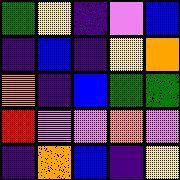[["green", "yellow", "indigo", "violet", "blue"], ["indigo", "blue", "indigo", "yellow", "orange"], ["orange", "indigo", "blue", "green", "green"], ["red", "violet", "violet", "orange", "violet"], ["indigo", "orange", "blue", "indigo", "yellow"]]